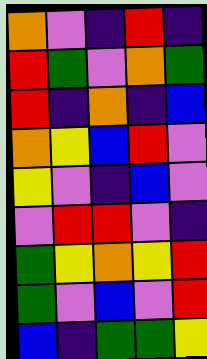[["orange", "violet", "indigo", "red", "indigo"], ["red", "green", "violet", "orange", "green"], ["red", "indigo", "orange", "indigo", "blue"], ["orange", "yellow", "blue", "red", "violet"], ["yellow", "violet", "indigo", "blue", "violet"], ["violet", "red", "red", "violet", "indigo"], ["green", "yellow", "orange", "yellow", "red"], ["green", "violet", "blue", "violet", "red"], ["blue", "indigo", "green", "green", "yellow"]]